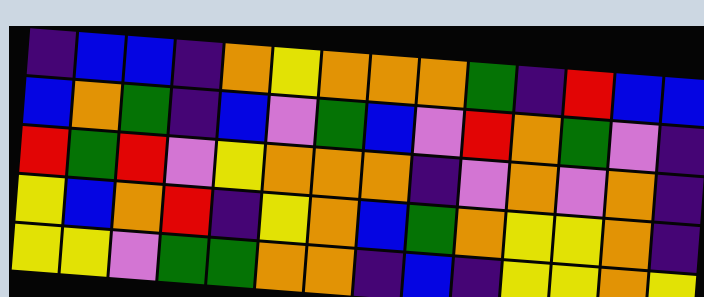[["indigo", "blue", "blue", "indigo", "orange", "yellow", "orange", "orange", "orange", "green", "indigo", "red", "blue", "blue"], ["blue", "orange", "green", "indigo", "blue", "violet", "green", "blue", "violet", "red", "orange", "green", "violet", "indigo"], ["red", "green", "red", "violet", "yellow", "orange", "orange", "orange", "indigo", "violet", "orange", "violet", "orange", "indigo"], ["yellow", "blue", "orange", "red", "indigo", "yellow", "orange", "blue", "green", "orange", "yellow", "yellow", "orange", "indigo"], ["yellow", "yellow", "violet", "green", "green", "orange", "orange", "indigo", "blue", "indigo", "yellow", "yellow", "orange", "yellow"]]